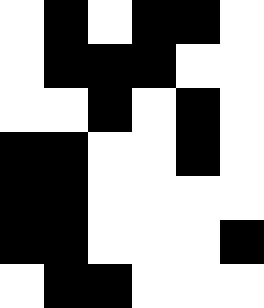[["white", "black", "white", "black", "black", "white"], ["white", "black", "black", "black", "white", "white"], ["white", "white", "black", "white", "black", "white"], ["black", "black", "white", "white", "black", "white"], ["black", "black", "white", "white", "white", "white"], ["black", "black", "white", "white", "white", "black"], ["white", "black", "black", "white", "white", "white"]]